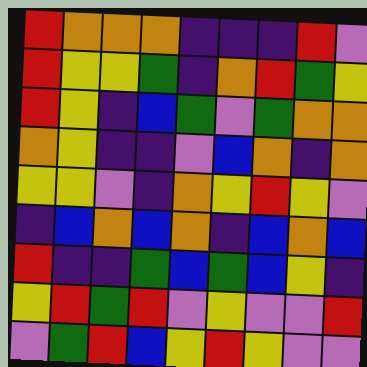[["red", "orange", "orange", "orange", "indigo", "indigo", "indigo", "red", "violet"], ["red", "yellow", "yellow", "green", "indigo", "orange", "red", "green", "yellow"], ["red", "yellow", "indigo", "blue", "green", "violet", "green", "orange", "orange"], ["orange", "yellow", "indigo", "indigo", "violet", "blue", "orange", "indigo", "orange"], ["yellow", "yellow", "violet", "indigo", "orange", "yellow", "red", "yellow", "violet"], ["indigo", "blue", "orange", "blue", "orange", "indigo", "blue", "orange", "blue"], ["red", "indigo", "indigo", "green", "blue", "green", "blue", "yellow", "indigo"], ["yellow", "red", "green", "red", "violet", "yellow", "violet", "violet", "red"], ["violet", "green", "red", "blue", "yellow", "red", "yellow", "violet", "violet"]]